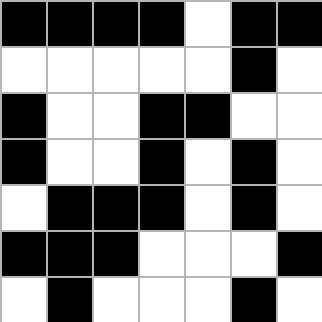[["black", "black", "black", "black", "white", "black", "black"], ["white", "white", "white", "white", "white", "black", "white"], ["black", "white", "white", "black", "black", "white", "white"], ["black", "white", "white", "black", "white", "black", "white"], ["white", "black", "black", "black", "white", "black", "white"], ["black", "black", "black", "white", "white", "white", "black"], ["white", "black", "white", "white", "white", "black", "white"]]